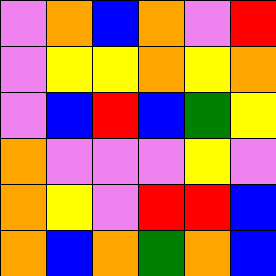[["violet", "orange", "blue", "orange", "violet", "red"], ["violet", "yellow", "yellow", "orange", "yellow", "orange"], ["violet", "blue", "red", "blue", "green", "yellow"], ["orange", "violet", "violet", "violet", "yellow", "violet"], ["orange", "yellow", "violet", "red", "red", "blue"], ["orange", "blue", "orange", "green", "orange", "blue"]]